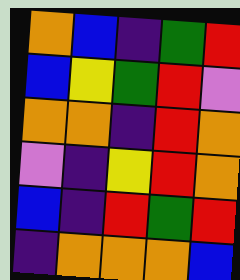[["orange", "blue", "indigo", "green", "red"], ["blue", "yellow", "green", "red", "violet"], ["orange", "orange", "indigo", "red", "orange"], ["violet", "indigo", "yellow", "red", "orange"], ["blue", "indigo", "red", "green", "red"], ["indigo", "orange", "orange", "orange", "blue"]]